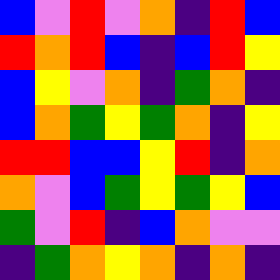[["blue", "violet", "red", "violet", "orange", "indigo", "red", "blue"], ["red", "orange", "red", "blue", "indigo", "blue", "red", "yellow"], ["blue", "yellow", "violet", "orange", "indigo", "green", "orange", "indigo"], ["blue", "orange", "green", "yellow", "green", "orange", "indigo", "yellow"], ["red", "red", "blue", "blue", "yellow", "red", "indigo", "orange"], ["orange", "violet", "blue", "green", "yellow", "green", "yellow", "blue"], ["green", "violet", "red", "indigo", "blue", "orange", "violet", "violet"], ["indigo", "green", "orange", "yellow", "orange", "indigo", "orange", "indigo"]]